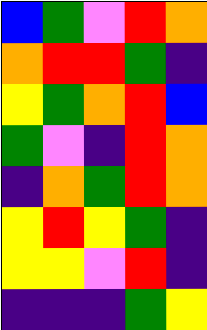[["blue", "green", "violet", "red", "orange"], ["orange", "red", "red", "green", "indigo"], ["yellow", "green", "orange", "red", "blue"], ["green", "violet", "indigo", "red", "orange"], ["indigo", "orange", "green", "red", "orange"], ["yellow", "red", "yellow", "green", "indigo"], ["yellow", "yellow", "violet", "red", "indigo"], ["indigo", "indigo", "indigo", "green", "yellow"]]